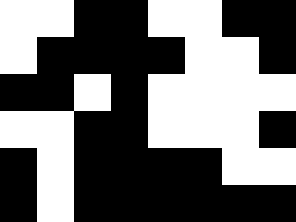[["white", "white", "black", "black", "white", "white", "black", "black"], ["white", "black", "black", "black", "black", "white", "white", "black"], ["black", "black", "white", "black", "white", "white", "white", "white"], ["white", "white", "black", "black", "white", "white", "white", "black"], ["black", "white", "black", "black", "black", "black", "white", "white"], ["black", "white", "black", "black", "black", "black", "black", "black"]]